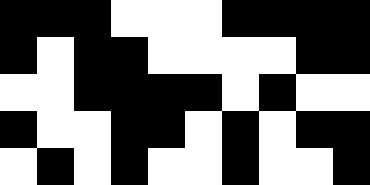[["black", "black", "black", "white", "white", "white", "black", "black", "black", "black"], ["black", "white", "black", "black", "white", "white", "white", "white", "black", "black"], ["white", "white", "black", "black", "black", "black", "white", "black", "white", "white"], ["black", "white", "white", "black", "black", "white", "black", "white", "black", "black"], ["white", "black", "white", "black", "white", "white", "black", "white", "white", "black"]]